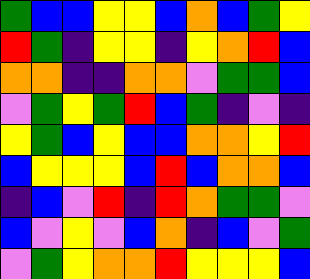[["green", "blue", "blue", "yellow", "yellow", "blue", "orange", "blue", "green", "yellow"], ["red", "green", "indigo", "yellow", "yellow", "indigo", "yellow", "orange", "red", "blue"], ["orange", "orange", "indigo", "indigo", "orange", "orange", "violet", "green", "green", "blue"], ["violet", "green", "yellow", "green", "red", "blue", "green", "indigo", "violet", "indigo"], ["yellow", "green", "blue", "yellow", "blue", "blue", "orange", "orange", "yellow", "red"], ["blue", "yellow", "yellow", "yellow", "blue", "red", "blue", "orange", "orange", "blue"], ["indigo", "blue", "violet", "red", "indigo", "red", "orange", "green", "green", "violet"], ["blue", "violet", "yellow", "violet", "blue", "orange", "indigo", "blue", "violet", "green"], ["violet", "green", "yellow", "orange", "orange", "red", "yellow", "yellow", "yellow", "blue"]]